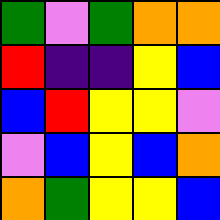[["green", "violet", "green", "orange", "orange"], ["red", "indigo", "indigo", "yellow", "blue"], ["blue", "red", "yellow", "yellow", "violet"], ["violet", "blue", "yellow", "blue", "orange"], ["orange", "green", "yellow", "yellow", "blue"]]